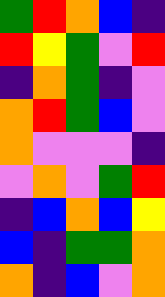[["green", "red", "orange", "blue", "indigo"], ["red", "yellow", "green", "violet", "red"], ["indigo", "orange", "green", "indigo", "violet"], ["orange", "red", "green", "blue", "violet"], ["orange", "violet", "violet", "violet", "indigo"], ["violet", "orange", "violet", "green", "red"], ["indigo", "blue", "orange", "blue", "yellow"], ["blue", "indigo", "green", "green", "orange"], ["orange", "indigo", "blue", "violet", "orange"]]